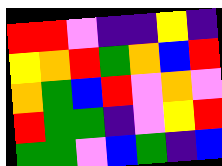[["red", "red", "violet", "indigo", "indigo", "yellow", "indigo"], ["yellow", "orange", "red", "green", "orange", "blue", "red"], ["orange", "green", "blue", "red", "violet", "orange", "violet"], ["red", "green", "green", "indigo", "violet", "yellow", "red"], ["green", "green", "violet", "blue", "green", "indigo", "blue"]]